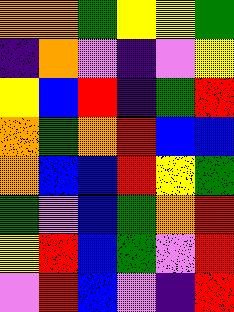[["orange", "orange", "green", "yellow", "yellow", "green"], ["indigo", "orange", "violet", "indigo", "violet", "yellow"], ["yellow", "blue", "red", "indigo", "green", "red"], ["orange", "green", "orange", "red", "blue", "blue"], ["orange", "blue", "blue", "red", "yellow", "green"], ["green", "violet", "blue", "green", "orange", "red"], ["yellow", "red", "blue", "green", "violet", "red"], ["violet", "red", "blue", "violet", "indigo", "red"]]